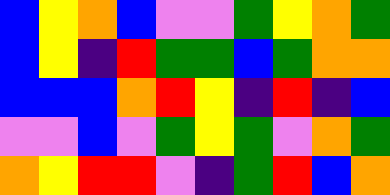[["blue", "yellow", "orange", "blue", "violet", "violet", "green", "yellow", "orange", "green"], ["blue", "yellow", "indigo", "red", "green", "green", "blue", "green", "orange", "orange"], ["blue", "blue", "blue", "orange", "red", "yellow", "indigo", "red", "indigo", "blue"], ["violet", "violet", "blue", "violet", "green", "yellow", "green", "violet", "orange", "green"], ["orange", "yellow", "red", "red", "violet", "indigo", "green", "red", "blue", "orange"]]